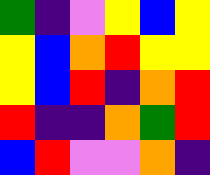[["green", "indigo", "violet", "yellow", "blue", "yellow"], ["yellow", "blue", "orange", "red", "yellow", "yellow"], ["yellow", "blue", "red", "indigo", "orange", "red"], ["red", "indigo", "indigo", "orange", "green", "red"], ["blue", "red", "violet", "violet", "orange", "indigo"]]